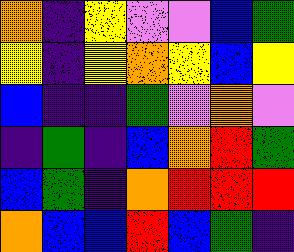[["orange", "indigo", "yellow", "violet", "violet", "blue", "green"], ["yellow", "indigo", "yellow", "orange", "yellow", "blue", "yellow"], ["blue", "indigo", "indigo", "green", "violet", "orange", "violet"], ["indigo", "green", "indigo", "blue", "orange", "red", "green"], ["blue", "green", "indigo", "orange", "red", "red", "red"], ["orange", "blue", "blue", "red", "blue", "green", "indigo"]]